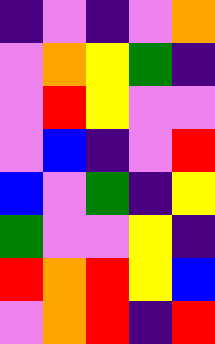[["indigo", "violet", "indigo", "violet", "orange"], ["violet", "orange", "yellow", "green", "indigo"], ["violet", "red", "yellow", "violet", "violet"], ["violet", "blue", "indigo", "violet", "red"], ["blue", "violet", "green", "indigo", "yellow"], ["green", "violet", "violet", "yellow", "indigo"], ["red", "orange", "red", "yellow", "blue"], ["violet", "orange", "red", "indigo", "red"]]